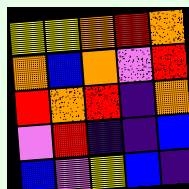[["yellow", "yellow", "orange", "red", "orange"], ["orange", "blue", "orange", "violet", "red"], ["red", "orange", "red", "indigo", "orange"], ["violet", "red", "indigo", "indigo", "blue"], ["blue", "violet", "yellow", "blue", "indigo"]]